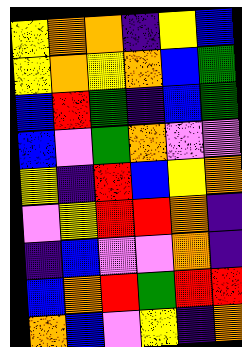[["yellow", "orange", "orange", "indigo", "yellow", "blue"], ["yellow", "orange", "yellow", "orange", "blue", "green"], ["blue", "red", "green", "indigo", "blue", "green"], ["blue", "violet", "green", "orange", "violet", "violet"], ["yellow", "indigo", "red", "blue", "yellow", "orange"], ["violet", "yellow", "red", "red", "orange", "indigo"], ["indigo", "blue", "violet", "violet", "orange", "indigo"], ["blue", "orange", "red", "green", "red", "red"], ["orange", "blue", "violet", "yellow", "indigo", "orange"]]